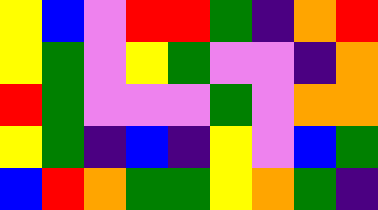[["yellow", "blue", "violet", "red", "red", "green", "indigo", "orange", "red"], ["yellow", "green", "violet", "yellow", "green", "violet", "violet", "indigo", "orange"], ["red", "green", "violet", "violet", "violet", "green", "violet", "orange", "orange"], ["yellow", "green", "indigo", "blue", "indigo", "yellow", "violet", "blue", "green"], ["blue", "red", "orange", "green", "green", "yellow", "orange", "green", "indigo"]]